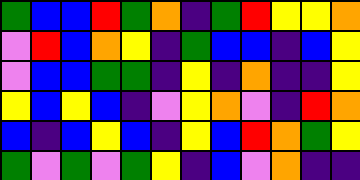[["green", "blue", "blue", "red", "green", "orange", "indigo", "green", "red", "yellow", "yellow", "orange"], ["violet", "red", "blue", "orange", "yellow", "indigo", "green", "blue", "blue", "indigo", "blue", "yellow"], ["violet", "blue", "blue", "green", "green", "indigo", "yellow", "indigo", "orange", "indigo", "indigo", "yellow"], ["yellow", "blue", "yellow", "blue", "indigo", "violet", "yellow", "orange", "violet", "indigo", "red", "orange"], ["blue", "indigo", "blue", "yellow", "blue", "indigo", "yellow", "blue", "red", "orange", "green", "yellow"], ["green", "violet", "green", "violet", "green", "yellow", "indigo", "blue", "violet", "orange", "indigo", "indigo"]]